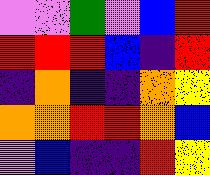[["violet", "violet", "green", "violet", "blue", "red"], ["red", "red", "red", "blue", "indigo", "red"], ["indigo", "orange", "indigo", "indigo", "orange", "yellow"], ["orange", "orange", "red", "red", "orange", "blue"], ["violet", "blue", "indigo", "indigo", "red", "yellow"]]